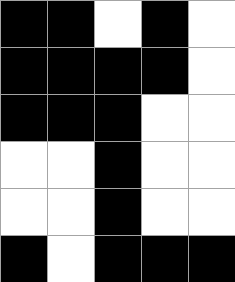[["black", "black", "white", "black", "white"], ["black", "black", "black", "black", "white"], ["black", "black", "black", "white", "white"], ["white", "white", "black", "white", "white"], ["white", "white", "black", "white", "white"], ["black", "white", "black", "black", "black"]]